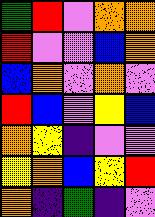[["green", "red", "violet", "orange", "orange"], ["red", "violet", "violet", "blue", "orange"], ["blue", "orange", "violet", "orange", "violet"], ["red", "blue", "violet", "yellow", "blue"], ["orange", "yellow", "indigo", "violet", "violet"], ["yellow", "orange", "blue", "yellow", "red"], ["orange", "indigo", "green", "indigo", "violet"]]